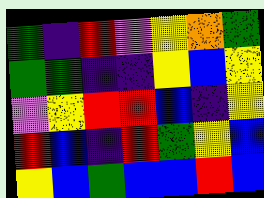[["green", "indigo", "red", "violet", "yellow", "orange", "green"], ["green", "green", "indigo", "indigo", "yellow", "blue", "yellow"], ["violet", "yellow", "red", "red", "blue", "indigo", "yellow"], ["red", "blue", "indigo", "red", "green", "yellow", "blue"], ["yellow", "blue", "green", "blue", "blue", "red", "blue"]]